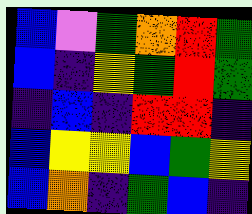[["blue", "violet", "green", "orange", "red", "green"], ["blue", "indigo", "yellow", "green", "red", "green"], ["indigo", "blue", "indigo", "red", "red", "indigo"], ["blue", "yellow", "yellow", "blue", "green", "yellow"], ["blue", "orange", "indigo", "green", "blue", "indigo"]]